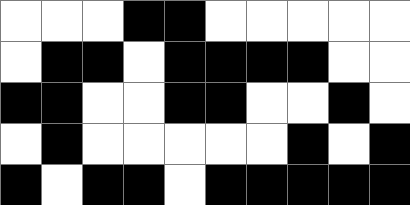[["white", "white", "white", "black", "black", "white", "white", "white", "white", "white"], ["white", "black", "black", "white", "black", "black", "black", "black", "white", "white"], ["black", "black", "white", "white", "black", "black", "white", "white", "black", "white"], ["white", "black", "white", "white", "white", "white", "white", "black", "white", "black"], ["black", "white", "black", "black", "white", "black", "black", "black", "black", "black"]]